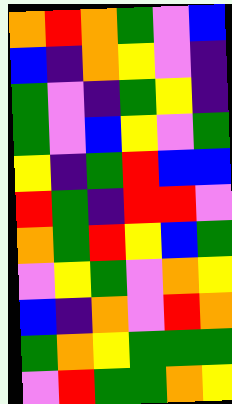[["orange", "red", "orange", "green", "violet", "blue"], ["blue", "indigo", "orange", "yellow", "violet", "indigo"], ["green", "violet", "indigo", "green", "yellow", "indigo"], ["green", "violet", "blue", "yellow", "violet", "green"], ["yellow", "indigo", "green", "red", "blue", "blue"], ["red", "green", "indigo", "red", "red", "violet"], ["orange", "green", "red", "yellow", "blue", "green"], ["violet", "yellow", "green", "violet", "orange", "yellow"], ["blue", "indigo", "orange", "violet", "red", "orange"], ["green", "orange", "yellow", "green", "green", "green"], ["violet", "red", "green", "green", "orange", "yellow"]]